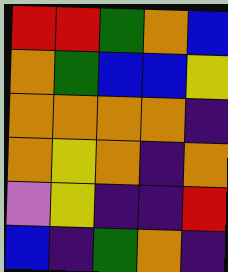[["red", "red", "green", "orange", "blue"], ["orange", "green", "blue", "blue", "yellow"], ["orange", "orange", "orange", "orange", "indigo"], ["orange", "yellow", "orange", "indigo", "orange"], ["violet", "yellow", "indigo", "indigo", "red"], ["blue", "indigo", "green", "orange", "indigo"]]